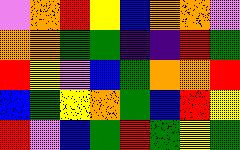[["violet", "orange", "red", "yellow", "blue", "orange", "orange", "violet"], ["orange", "orange", "green", "green", "indigo", "indigo", "red", "green"], ["red", "yellow", "violet", "blue", "green", "orange", "orange", "red"], ["blue", "green", "yellow", "orange", "green", "blue", "red", "yellow"], ["red", "violet", "blue", "green", "red", "green", "yellow", "green"]]